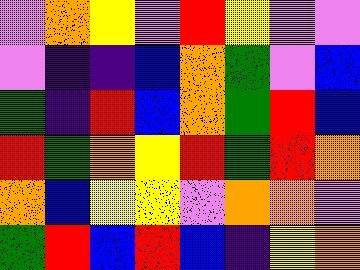[["violet", "orange", "yellow", "violet", "red", "yellow", "violet", "violet"], ["violet", "indigo", "indigo", "blue", "orange", "green", "violet", "blue"], ["green", "indigo", "red", "blue", "orange", "green", "red", "blue"], ["red", "green", "orange", "yellow", "red", "green", "red", "orange"], ["orange", "blue", "yellow", "yellow", "violet", "orange", "orange", "violet"], ["green", "red", "blue", "red", "blue", "indigo", "yellow", "orange"]]